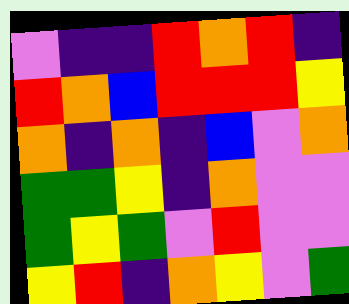[["violet", "indigo", "indigo", "red", "orange", "red", "indigo"], ["red", "orange", "blue", "red", "red", "red", "yellow"], ["orange", "indigo", "orange", "indigo", "blue", "violet", "orange"], ["green", "green", "yellow", "indigo", "orange", "violet", "violet"], ["green", "yellow", "green", "violet", "red", "violet", "violet"], ["yellow", "red", "indigo", "orange", "yellow", "violet", "green"]]